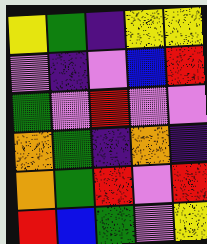[["yellow", "green", "indigo", "yellow", "yellow"], ["violet", "indigo", "violet", "blue", "red"], ["green", "violet", "red", "violet", "violet"], ["orange", "green", "indigo", "orange", "indigo"], ["orange", "green", "red", "violet", "red"], ["red", "blue", "green", "violet", "yellow"]]